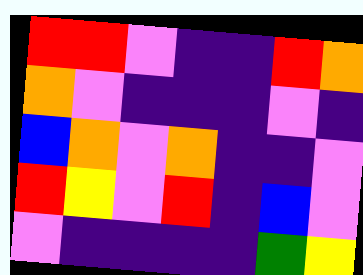[["red", "red", "violet", "indigo", "indigo", "red", "orange"], ["orange", "violet", "indigo", "indigo", "indigo", "violet", "indigo"], ["blue", "orange", "violet", "orange", "indigo", "indigo", "violet"], ["red", "yellow", "violet", "red", "indigo", "blue", "violet"], ["violet", "indigo", "indigo", "indigo", "indigo", "green", "yellow"]]